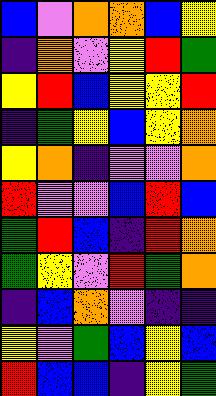[["blue", "violet", "orange", "orange", "blue", "yellow"], ["indigo", "orange", "violet", "yellow", "red", "green"], ["yellow", "red", "blue", "yellow", "yellow", "red"], ["indigo", "green", "yellow", "blue", "yellow", "orange"], ["yellow", "orange", "indigo", "violet", "violet", "orange"], ["red", "violet", "violet", "blue", "red", "blue"], ["green", "red", "blue", "indigo", "red", "orange"], ["green", "yellow", "violet", "red", "green", "orange"], ["indigo", "blue", "orange", "violet", "indigo", "indigo"], ["yellow", "violet", "green", "blue", "yellow", "blue"], ["red", "blue", "blue", "indigo", "yellow", "green"]]